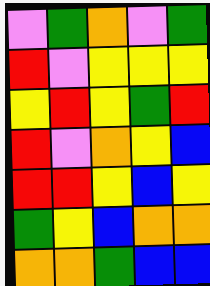[["violet", "green", "orange", "violet", "green"], ["red", "violet", "yellow", "yellow", "yellow"], ["yellow", "red", "yellow", "green", "red"], ["red", "violet", "orange", "yellow", "blue"], ["red", "red", "yellow", "blue", "yellow"], ["green", "yellow", "blue", "orange", "orange"], ["orange", "orange", "green", "blue", "blue"]]